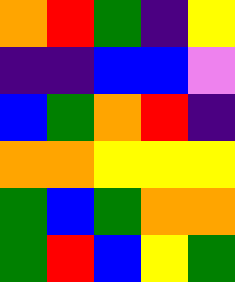[["orange", "red", "green", "indigo", "yellow"], ["indigo", "indigo", "blue", "blue", "violet"], ["blue", "green", "orange", "red", "indigo"], ["orange", "orange", "yellow", "yellow", "yellow"], ["green", "blue", "green", "orange", "orange"], ["green", "red", "blue", "yellow", "green"]]